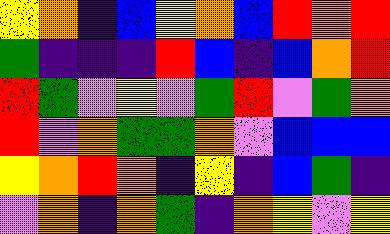[["yellow", "orange", "indigo", "blue", "yellow", "orange", "blue", "red", "orange", "red"], ["green", "indigo", "indigo", "indigo", "red", "blue", "indigo", "blue", "orange", "red"], ["red", "green", "violet", "yellow", "violet", "green", "red", "violet", "green", "orange"], ["red", "violet", "orange", "green", "green", "orange", "violet", "blue", "blue", "blue"], ["yellow", "orange", "red", "orange", "indigo", "yellow", "indigo", "blue", "green", "indigo"], ["violet", "orange", "indigo", "orange", "green", "indigo", "orange", "yellow", "violet", "yellow"]]